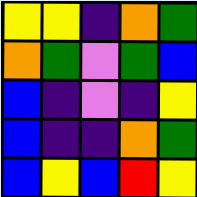[["yellow", "yellow", "indigo", "orange", "green"], ["orange", "green", "violet", "green", "blue"], ["blue", "indigo", "violet", "indigo", "yellow"], ["blue", "indigo", "indigo", "orange", "green"], ["blue", "yellow", "blue", "red", "yellow"]]